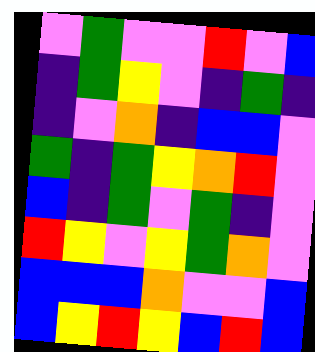[["violet", "green", "violet", "violet", "red", "violet", "blue"], ["indigo", "green", "yellow", "violet", "indigo", "green", "indigo"], ["indigo", "violet", "orange", "indigo", "blue", "blue", "violet"], ["green", "indigo", "green", "yellow", "orange", "red", "violet"], ["blue", "indigo", "green", "violet", "green", "indigo", "violet"], ["red", "yellow", "violet", "yellow", "green", "orange", "violet"], ["blue", "blue", "blue", "orange", "violet", "violet", "blue"], ["blue", "yellow", "red", "yellow", "blue", "red", "blue"]]